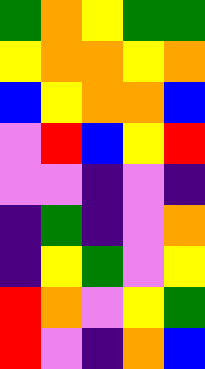[["green", "orange", "yellow", "green", "green"], ["yellow", "orange", "orange", "yellow", "orange"], ["blue", "yellow", "orange", "orange", "blue"], ["violet", "red", "blue", "yellow", "red"], ["violet", "violet", "indigo", "violet", "indigo"], ["indigo", "green", "indigo", "violet", "orange"], ["indigo", "yellow", "green", "violet", "yellow"], ["red", "orange", "violet", "yellow", "green"], ["red", "violet", "indigo", "orange", "blue"]]